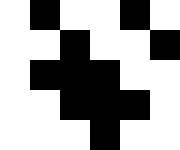[["white", "black", "white", "white", "black", "white"], ["white", "white", "black", "white", "white", "black"], ["white", "black", "black", "black", "white", "white"], ["white", "white", "black", "black", "black", "white"], ["white", "white", "white", "black", "white", "white"]]